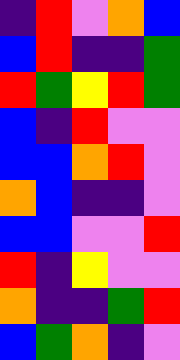[["indigo", "red", "violet", "orange", "blue"], ["blue", "red", "indigo", "indigo", "green"], ["red", "green", "yellow", "red", "green"], ["blue", "indigo", "red", "violet", "violet"], ["blue", "blue", "orange", "red", "violet"], ["orange", "blue", "indigo", "indigo", "violet"], ["blue", "blue", "violet", "violet", "red"], ["red", "indigo", "yellow", "violet", "violet"], ["orange", "indigo", "indigo", "green", "red"], ["blue", "green", "orange", "indigo", "violet"]]